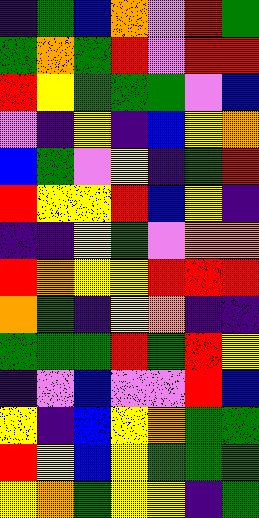[["indigo", "green", "blue", "orange", "violet", "red", "green"], ["green", "orange", "green", "red", "violet", "red", "red"], ["red", "yellow", "green", "green", "green", "violet", "blue"], ["violet", "indigo", "yellow", "indigo", "blue", "yellow", "orange"], ["blue", "green", "violet", "yellow", "indigo", "green", "red"], ["red", "yellow", "yellow", "red", "blue", "yellow", "indigo"], ["indigo", "indigo", "yellow", "green", "violet", "orange", "orange"], ["red", "orange", "yellow", "yellow", "red", "red", "red"], ["orange", "green", "indigo", "yellow", "orange", "indigo", "indigo"], ["green", "green", "green", "red", "green", "red", "yellow"], ["indigo", "violet", "blue", "violet", "violet", "red", "blue"], ["yellow", "indigo", "blue", "yellow", "orange", "green", "green"], ["red", "yellow", "blue", "yellow", "green", "green", "green"], ["yellow", "orange", "green", "yellow", "yellow", "indigo", "green"]]